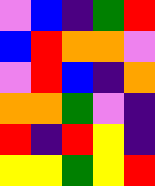[["violet", "blue", "indigo", "green", "red"], ["blue", "red", "orange", "orange", "violet"], ["violet", "red", "blue", "indigo", "orange"], ["orange", "orange", "green", "violet", "indigo"], ["red", "indigo", "red", "yellow", "indigo"], ["yellow", "yellow", "green", "yellow", "red"]]